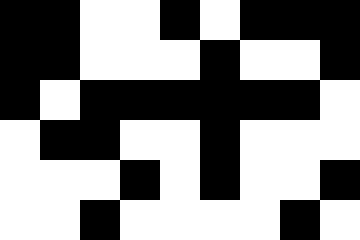[["black", "black", "white", "white", "black", "white", "black", "black", "black"], ["black", "black", "white", "white", "white", "black", "white", "white", "black"], ["black", "white", "black", "black", "black", "black", "black", "black", "white"], ["white", "black", "black", "white", "white", "black", "white", "white", "white"], ["white", "white", "white", "black", "white", "black", "white", "white", "black"], ["white", "white", "black", "white", "white", "white", "white", "black", "white"]]